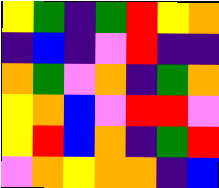[["yellow", "green", "indigo", "green", "red", "yellow", "orange"], ["indigo", "blue", "indigo", "violet", "red", "indigo", "indigo"], ["orange", "green", "violet", "orange", "indigo", "green", "orange"], ["yellow", "orange", "blue", "violet", "red", "red", "violet"], ["yellow", "red", "blue", "orange", "indigo", "green", "red"], ["violet", "orange", "yellow", "orange", "orange", "indigo", "blue"]]